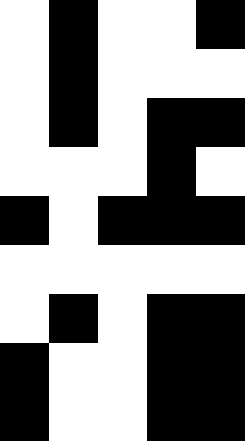[["white", "black", "white", "white", "black"], ["white", "black", "white", "white", "white"], ["white", "black", "white", "black", "black"], ["white", "white", "white", "black", "white"], ["black", "white", "black", "black", "black"], ["white", "white", "white", "white", "white"], ["white", "black", "white", "black", "black"], ["black", "white", "white", "black", "black"], ["black", "white", "white", "black", "black"]]